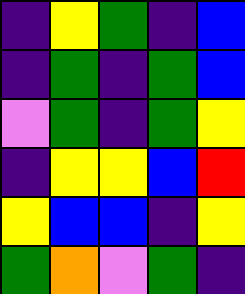[["indigo", "yellow", "green", "indigo", "blue"], ["indigo", "green", "indigo", "green", "blue"], ["violet", "green", "indigo", "green", "yellow"], ["indigo", "yellow", "yellow", "blue", "red"], ["yellow", "blue", "blue", "indigo", "yellow"], ["green", "orange", "violet", "green", "indigo"]]